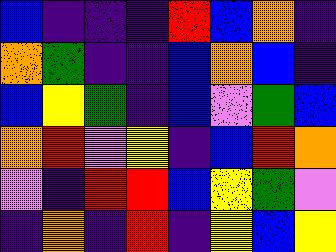[["blue", "indigo", "indigo", "indigo", "red", "blue", "orange", "indigo"], ["orange", "green", "indigo", "indigo", "blue", "orange", "blue", "indigo"], ["blue", "yellow", "green", "indigo", "blue", "violet", "green", "blue"], ["orange", "red", "violet", "yellow", "indigo", "blue", "red", "orange"], ["violet", "indigo", "red", "red", "blue", "yellow", "green", "violet"], ["indigo", "orange", "indigo", "red", "indigo", "yellow", "blue", "yellow"]]